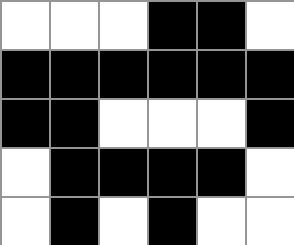[["white", "white", "white", "black", "black", "white"], ["black", "black", "black", "black", "black", "black"], ["black", "black", "white", "white", "white", "black"], ["white", "black", "black", "black", "black", "white"], ["white", "black", "white", "black", "white", "white"]]